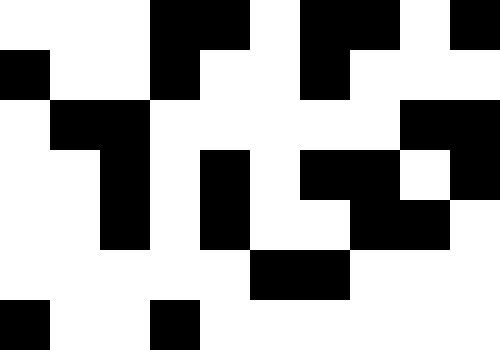[["white", "white", "white", "black", "black", "white", "black", "black", "white", "black"], ["black", "white", "white", "black", "white", "white", "black", "white", "white", "white"], ["white", "black", "black", "white", "white", "white", "white", "white", "black", "black"], ["white", "white", "black", "white", "black", "white", "black", "black", "white", "black"], ["white", "white", "black", "white", "black", "white", "white", "black", "black", "white"], ["white", "white", "white", "white", "white", "black", "black", "white", "white", "white"], ["black", "white", "white", "black", "white", "white", "white", "white", "white", "white"]]